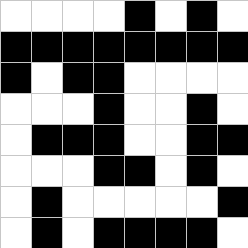[["white", "white", "white", "white", "black", "white", "black", "white"], ["black", "black", "black", "black", "black", "black", "black", "black"], ["black", "white", "black", "black", "white", "white", "white", "white"], ["white", "white", "white", "black", "white", "white", "black", "white"], ["white", "black", "black", "black", "white", "white", "black", "black"], ["white", "white", "white", "black", "black", "white", "black", "white"], ["white", "black", "white", "white", "white", "white", "white", "black"], ["white", "black", "white", "black", "black", "black", "black", "white"]]